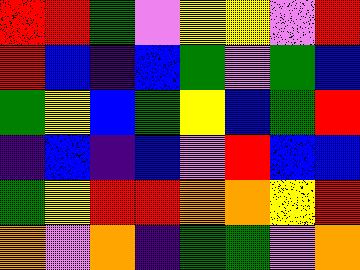[["red", "red", "green", "violet", "yellow", "yellow", "violet", "red"], ["red", "blue", "indigo", "blue", "green", "violet", "green", "blue"], ["green", "yellow", "blue", "green", "yellow", "blue", "green", "red"], ["indigo", "blue", "indigo", "blue", "violet", "red", "blue", "blue"], ["green", "yellow", "red", "red", "orange", "orange", "yellow", "red"], ["orange", "violet", "orange", "indigo", "green", "green", "violet", "orange"]]